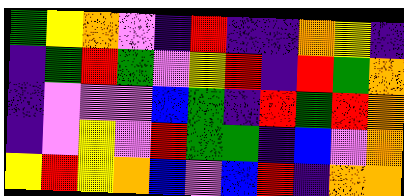[["green", "yellow", "orange", "violet", "indigo", "red", "indigo", "indigo", "orange", "yellow", "indigo"], ["indigo", "green", "red", "green", "violet", "yellow", "red", "indigo", "red", "green", "orange"], ["indigo", "violet", "violet", "violet", "blue", "green", "indigo", "red", "green", "red", "orange"], ["indigo", "violet", "yellow", "violet", "red", "green", "green", "indigo", "blue", "violet", "orange"], ["yellow", "red", "yellow", "orange", "blue", "violet", "blue", "red", "indigo", "orange", "orange"]]